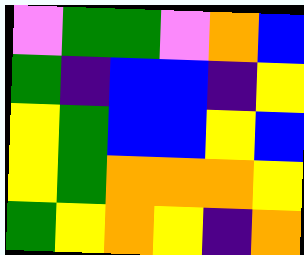[["violet", "green", "green", "violet", "orange", "blue"], ["green", "indigo", "blue", "blue", "indigo", "yellow"], ["yellow", "green", "blue", "blue", "yellow", "blue"], ["yellow", "green", "orange", "orange", "orange", "yellow"], ["green", "yellow", "orange", "yellow", "indigo", "orange"]]